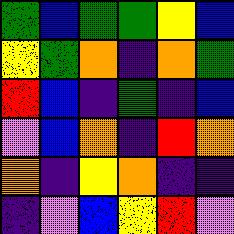[["green", "blue", "green", "green", "yellow", "blue"], ["yellow", "green", "orange", "indigo", "orange", "green"], ["red", "blue", "indigo", "green", "indigo", "blue"], ["violet", "blue", "orange", "indigo", "red", "orange"], ["orange", "indigo", "yellow", "orange", "indigo", "indigo"], ["indigo", "violet", "blue", "yellow", "red", "violet"]]